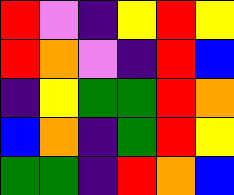[["red", "violet", "indigo", "yellow", "red", "yellow"], ["red", "orange", "violet", "indigo", "red", "blue"], ["indigo", "yellow", "green", "green", "red", "orange"], ["blue", "orange", "indigo", "green", "red", "yellow"], ["green", "green", "indigo", "red", "orange", "blue"]]